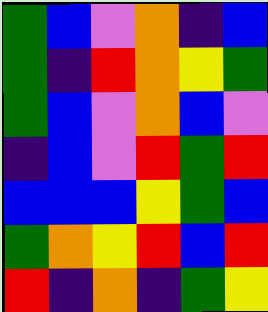[["green", "blue", "violet", "orange", "indigo", "blue"], ["green", "indigo", "red", "orange", "yellow", "green"], ["green", "blue", "violet", "orange", "blue", "violet"], ["indigo", "blue", "violet", "red", "green", "red"], ["blue", "blue", "blue", "yellow", "green", "blue"], ["green", "orange", "yellow", "red", "blue", "red"], ["red", "indigo", "orange", "indigo", "green", "yellow"]]